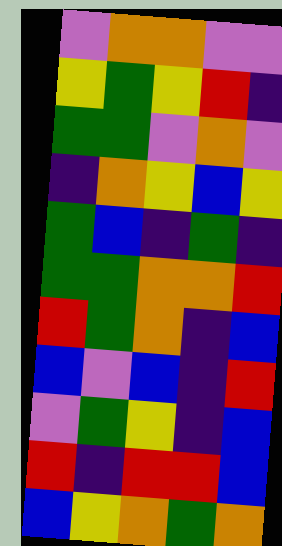[["violet", "orange", "orange", "violet", "violet"], ["yellow", "green", "yellow", "red", "indigo"], ["green", "green", "violet", "orange", "violet"], ["indigo", "orange", "yellow", "blue", "yellow"], ["green", "blue", "indigo", "green", "indigo"], ["green", "green", "orange", "orange", "red"], ["red", "green", "orange", "indigo", "blue"], ["blue", "violet", "blue", "indigo", "red"], ["violet", "green", "yellow", "indigo", "blue"], ["red", "indigo", "red", "red", "blue"], ["blue", "yellow", "orange", "green", "orange"]]